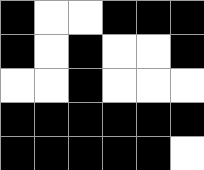[["black", "white", "white", "black", "black", "black"], ["black", "white", "black", "white", "white", "black"], ["white", "white", "black", "white", "white", "white"], ["black", "black", "black", "black", "black", "black"], ["black", "black", "black", "black", "black", "white"]]